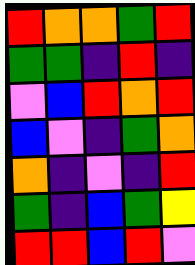[["red", "orange", "orange", "green", "red"], ["green", "green", "indigo", "red", "indigo"], ["violet", "blue", "red", "orange", "red"], ["blue", "violet", "indigo", "green", "orange"], ["orange", "indigo", "violet", "indigo", "red"], ["green", "indigo", "blue", "green", "yellow"], ["red", "red", "blue", "red", "violet"]]